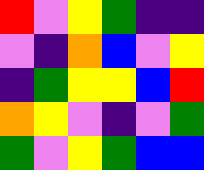[["red", "violet", "yellow", "green", "indigo", "indigo"], ["violet", "indigo", "orange", "blue", "violet", "yellow"], ["indigo", "green", "yellow", "yellow", "blue", "red"], ["orange", "yellow", "violet", "indigo", "violet", "green"], ["green", "violet", "yellow", "green", "blue", "blue"]]